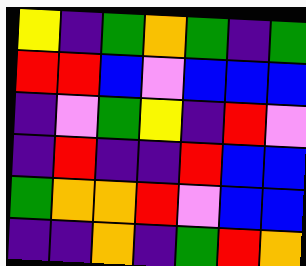[["yellow", "indigo", "green", "orange", "green", "indigo", "green"], ["red", "red", "blue", "violet", "blue", "blue", "blue"], ["indigo", "violet", "green", "yellow", "indigo", "red", "violet"], ["indigo", "red", "indigo", "indigo", "red", "blue", "blue"], ["green", "orange", "orange", "red", "violet", "blue", "blue"], ["indigo", "indigo", "orange", "indigo", "green", "red", "orange"]]